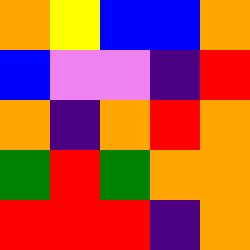[["orange", "yellow", "blue", "blue", "orange"], ["blue", "violet", "violet", "indigo", "red"], ["orange", "indigo", "orange", "red", "orange"], ["green", "red", "green", "orange", "orange"], ["red", "red", "red", "indigo", "orange"]]